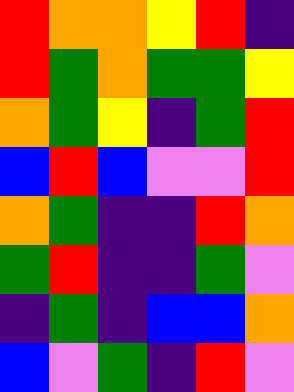[["red", "orange", "orange", "yellow", "red", "indigo"], ["red", "green", "orange", "green", "green", "yellow"], ["orange", "green", "yellow", "indigo", "green", "red"], ["blue", "red", "blue", "violet", "violet", "red"], ["orange", "green", "indigo", "indigo", "red", "orange"], ["green", "red", "indigo", "indigo", "green", "violet"], ["indigo", "green", "indigo", "blue", "blue", "orange"], ["blue", "violet", "green", "indigo", "red", "violet"]]